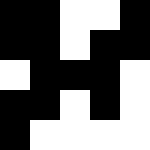[["black", "black", "white", "white", "black"], ["black", "black", "white", "black", "black"], ["white", "black", "black", "black", "white"], ["black", "black", "white", "black", "white"], ["black", "white", "white", "white", "white"]]